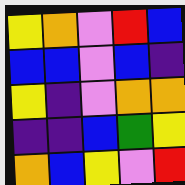[["yellow", "orange", "violet", "red", "blue"], ["blue", "blue", "violet", "blue", "indigo"], ["yellow", "indigo", "violet", "orange", "orange"], ["indigo", "indigo", "blue", "green", "yellow"], ["orange", "blue", "yellow", "violet", "red"]]